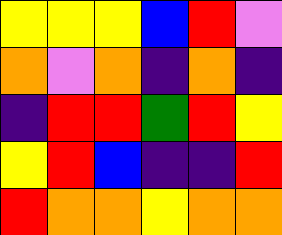[["yellow", "yellow", "yellow", "blue", "red", "violet"], ["orange", "violet", "orange", "indigo", "orange", "indigo"], ["indigo", "red", "red", "green", "red", "yellow"], ["yellow", "red", "blue", "indigo", "indigo", "red"], ["red", "orange", "orange", "yellow", "orange", "orange"]]